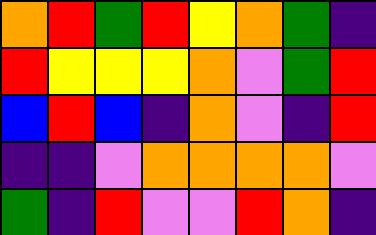[["orange", "red", "green", "red", "yellow", "orange", "green", "indigo"], ["red", "yellow", "yellow", "yellow", "orange", "violet", "green", "red"], ["blue", "red", "blue", "indigo", "orange", "violet", "indigo", "red"], ["indigo", "indigo", "violet", "orange", "orange", "orange", "orange", "violet"], ["green", "indigo", "red", "violet", "violet", "red", "orange", "indigo"]]